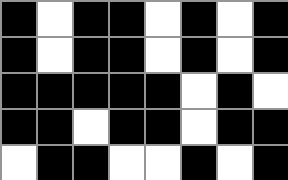[["black", "white", "black", "black", "white", "black", "white", "black"], ["black", "white", "black", "black", "white", "black", "white", "black"], ["black", "black", "black", "black", "black", "white", "black", "white"], ["black", "black", "white", "black", "black", "white", "black", "black"], ["white", "black", "black", "white", "white", "black", "white", "black"]]